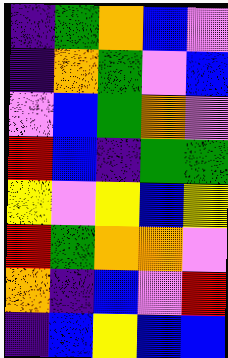[["indigo", "green", "orange", "blue", "violet"], ["indigo", "orange", "green", "violet", "blue"], ["violet", "blue", "green", "orange", "violet"], ["red", "blue", "indigo", "green", "green"], ["yellow", "violet", "yellow", "blue", "yellow"], ["red", "green", "orange", "orange", "violet"], ["orange", "indigo", "blue", "violet", "red"], ["indigo", "blue", "yellow", "blue", "blue"]]